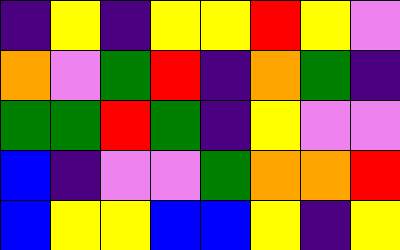[["indigo", "yellow", "indigo", "yellow", "yellow", "red", "yellow", "violet"], ["orange", "violet", "green", "red", "indigo", "orange", "green", "indigo"], ["green", "green", "red", "green", "indigo", "yellow", "violet", "violet"], ["blue", "indigo", "violet", "violet", "green", "orange", "orange", "red"], ["blue", "yellow", "yellow", "blue", "blue", "yellow", "indigo", "yellow"]]